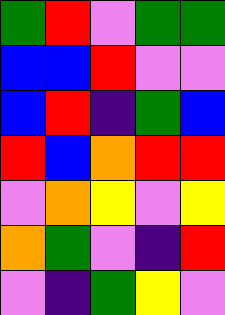[["green", "red", "violet", "green", "green"], ["blue", "blue", "red", "violet", "violet"], ["blue", "red", "indigo", "green", "blue"], ["red", "blue", "orange", "red", "red"], ["violet", "orange", "yellow", "violet", "yellow"], ["orange", "green", "violet", "indigo", "red"], ["violet", "indigo", "green", "yellow", "violet"]]